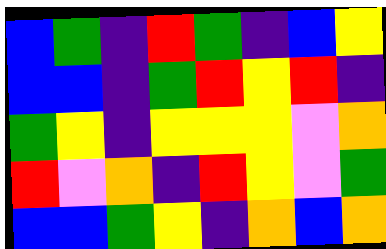[["blue", "green", "indigo", "red", "green", "indigo", "blue", "yellow"], ["blue", "blue", "indigo", "green", "red", "yellow", "red", "indigo"], ["green", "yellow", "indigo", "yellow", "yellow", "yellow", "violet", "orange"], ["red", "violet", "orange", "indigo", "red", "yellow", "violet", "green"], ["blue", "blue", "green", "yellow", "indigo", "orange", "blue", "orange"]]